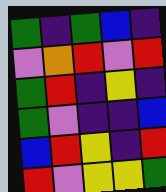[["green", "indigo", "green", "blue", "indigo"], ["violet", "orange", "red", "violet", "red"], ["green", "red", "indigo", "yellow", "indigo"], ["green", "violet", "indigo", "indigo", "blue"], ["blue", "red", "yellow", "indigo", "red"], ["red", "violet", "yellow", "yellow", "green"]]